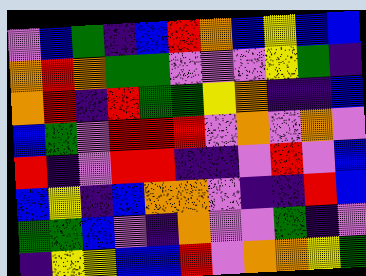[["violet", "blue", "green", "indigo", "blue", "red", "orange", "blue", "yellow", "blue", "blue"], ["orange", "red", "orange", "green", "green", "violet", "violet", "violet", "yellow", "green", "indigo"], ["orange", "red", "indigo", "red", "green", "green", "yellow", "orange", "indigo", "indigo", "blue"], ["blue", "green", "violet", "red", "red", "red", "violet", "orange", "violet", "orange", "violet"], ["red", "indigo", "violet", "red", "red", "indigo", "indigo", "violet", "red", "violet", "blue"], ["blue", "yellow", "indigo", "blue", "orange", "orange", "violet", "indigo", "indigo", "red", "blue"], ["green", "green", "blue", "violet", "indigo", "orange", "violet", "violet", "green", "indigo", "violet"], ["indigo", "yellow", "yellow", "blue", "blue", "red", "violet", "orange", "orange", "yellow", "green"]]